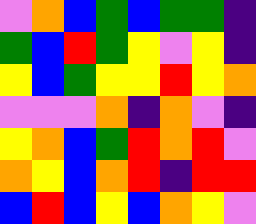[["violet", "orange", "blue", "green", "blue", "green", "green", "indigo"], ["green", "blue", "red", "green", "yellow", "violet", "yellow", "indigo"], ["yellow", "blue", "green", "yellow", "yellow", "red", "yellow", "orange"], ["violet", "violet", "violet", "orange", "indigo", "orange", "violet", "indigo"], ["yellow", "orange", "blue", "green", "red", "orange", "red", "violet"], ["orange", "yellow", "blue", "orange", "red", "indigo", "red", "red"], ["blue", "red", "blue", "yellow", "blue", "orange", "yellow", "violet"]]